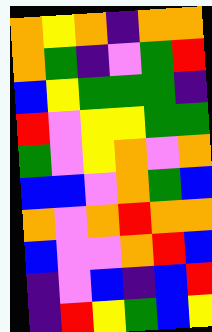[["orange", "yellow", "orange", "indigo", "orange", "orange"], ["orange", "green", "indigo", "violet", "green", "red"], ["blue", "yellow", "green", "green", "green", "indigo"], ["red", "violet", "yellow", "yellow", "green", "green"], ["green", "violet", "yellow", "orange", "violet", "orange"], ["blue", "blue", "violet", "orange", "green", "blue"], ["orange", "violet", "orange", "red", "orange", "orange"], ["blue", "violet", "violet", "orange", "red", "blue"], ["indigo", "violet", "blue", "indigo", "blue", "red"], ["indigo", "red", "yellow", "green", "blue", "yellow"]]